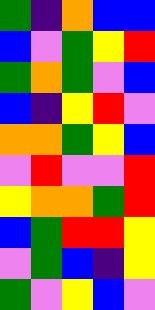[["green", "indigo", "orange", "blue", "blue"], ["blue", "violet", "green", "yellow", "red"], ["green", "orange", "green", "violet", "blue"], ["blue", "indigo", "yellow", "red", "violet"], ["orange", "orange", "green", "yellow", "blue"], ["violet", "red", "violet", "violet", "red"], ["yellow", "orange", "orange", "green", "red"], ["blue", "green", "red", "red", "yellow"], ["violet", "green", "blue", "indigo", "yellow"], ["green", "violet", "yellow", "blue", "violet"]]